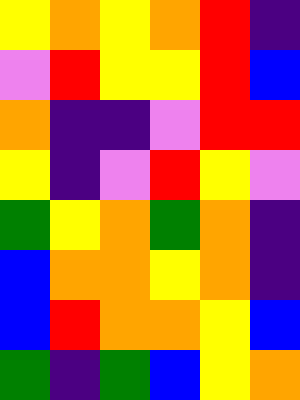[["yellow", "orange", "yellow", "orange", "red", "indigo"], ["violet", "red", "yellow", "yellow", "red", "blue"], ["orange", "indigo", "indigo", "violet", "red", "red"], ["yellow", "indigo", "violet", "red", "yellow", "violet"], ["green", "yellow", "orange", "green", "orange", "indigo"], ["blue", "orange", "orange", "yellow", "orange", "indigo"], ["blue", "red", "orange", "orange", "yellow", "blue"], ["green", "indigo", "green", "blue", "yellow", "orange"]]